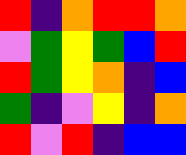[["red", "indigo", "orange", "red", "red", "orange"], ["violet", "green", "yellow", "green", "blue", "red"], ["red", "green", "yellow", "orange", "indigo", "blue"], ["green", "indigo", "violet", "yellow", "indigo", "orange"], ["red", "violet", "red", "indigo", "blue", "blue"]]